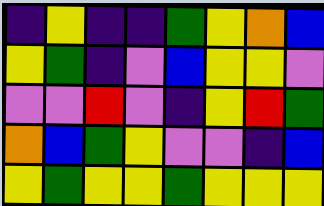[["indigo", "yellow", "indigo", "indigo", "green", "yellow", "orange", "blue"], ["yellow", "green", "indigo", "violet", "blue", "yellow", "yellow", "violet"], ["violet", "violet", "red", "violet", "indigo", "yellow", "red", "green"], ["orange", "blue", "green", "yellow", "violet", "violet", "indigo", "blue"], ["yellow", "green", "yellow", "yellow", "green", "yellow", "yellow", "yellow"]]